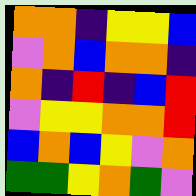[["orange", "orange", "indigo", "yellow", "yellow", "blue"], ["violet", "orange", "blue", "orange", "orange", "indigo"], ["orange", "indigo", "red", "indigo", "blue", "red"], ["violet", "yellow", "yellow", "orange", "orange", "red"], ["blue", "orange", "blue", "yellow", "violet", "orange"], ["green", "green", "yellow", "orange", "green", "violet"]]